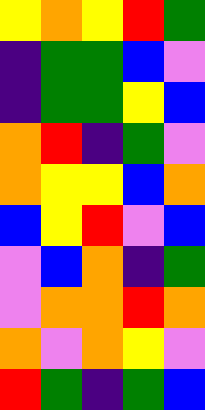[["yellow", "orange", "yellow", "red", "green"], ["indigo", "green", "green", "blue", "violet"], ["indigo", "green", "green", "yellow", "blue"], ["orange", "red", "indigo", "green", "violet"], ["orange", "yellow", "yellow", "blue", "orange"], ["blue", "yellow", "red", "violet", "blue"], ["violet", "blue", "orange", "indigo", "green"], ["violet", "orange", "orange", "red", "orange"], ["orange", "violet", "orange", "yellow", "violet"], ["red", "green", "indigo", "green", "blue"]]